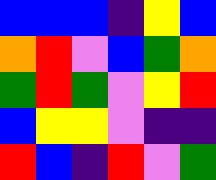[["blue", "blue", "blue", "indigo", "yellow", "blue"], ["orange", "red", "violet", "blue", "green", "orange"], ["green", "red", "green", "violet", "yellow", "red"], ["blue", "yellow", "yellow", "violet", "indigo", "indigo"], ["red", "blue", "indigo", "red", "violet", "green"]]